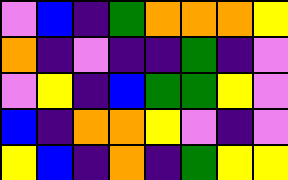[["violet", "blue", "indigo", "green", "orange", "orange", "orange", "yellow"], ["orange", "indigo", "violet", "indigo", "indigo", "green", "indigo", "violet"], ["violet", "yellow", "indigo", "blue", "green", "green", "yellow", "violet"], ["blue", "indigo", "orange", "orange", "yellow", "violet", "indigo", "violet"], ["yellow", "blue", "indigo", "orange", "indigo", "green", "yellow", "yellow"]]